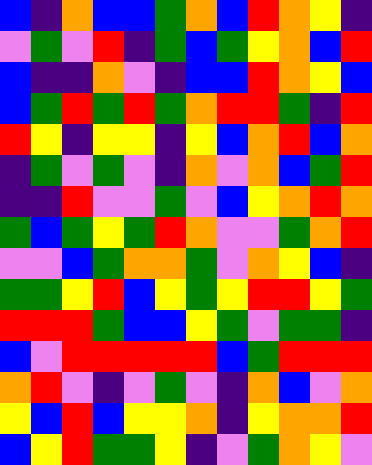[["blue", "indigo", "orange", "blue", "blue", "green", "orange", "blue", "red", "orange", "yellow", "indigo"], ["violet", "green", "violet", "red", "indigo", "green", "blue", "green", "yellow", "orange", "blue", "red"], ["blue", "indigo", "indigo", "orange", "violet", "indigo", "blue", "blue", "red", "orange", "yellow", "blue"], ["blue", "green", "red", "green", "red", "green", "orange", "red", "red", "green", "indigo", "red"], ["red", "yellow", "indigo", "yellow", "yellow", "indigo", "yellow", "blue", "orange", "red", "blue", "orange"], ["indigo", "green", "violet", "green", "violet", "indigo", "orange", "violet", "orange", "blue", "green", "red"], ["indigo", "indigo", "red", "violet", "violet", "green", "violet", "blue", "yellow", "orange", "red", "orange"], ["green", "blue", "green", "yellow", "green", "red", "orange", "violet", "violet", "green", "orange", "red"], ["violet", "violet", "blue", "green", "orange", "orange", "green", "violet", "orange", "yellow", "blue", "indigo"], ["green", "green", "yellow", "red", "blue", "yellow", "green", "yellow", "red", "red", "yellow", "green"], ["red", "red", "red", "green", "blue", "blue", "yellow", "green", "violet", "green", "green", "indigo"], ["blue", "violet", "red", "red", "red", "red", "red", "blue", "green", "red", "red", "red"], ["orange", "red", "violet", "indigo", "violet", "green", "violet", "indigo", "orange", "blue", "violet", "orange"], ["yellow", "blue", "red", "blue", "yellow", "yellow", "orange", "indigo", "yellow", "orange", "orange", "red"], ["blue", "yellow", "red", "green", "green", "yellow", "indigo", "violet", "green", "orange", "yellow", "violet"]]